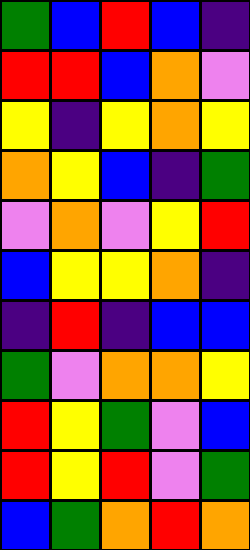[["green", "blue", "red", "blue", "indigo"], ["red", "red", "blue", "orange", "violet"], ["yellow", "indigo", "yellow", "orange", "yellow"], ["orange", "yellow", "blue", "indigo", "green"], ["violet", "orange", "violet", "yellow", "red"], ["blue", "yellow", "yellow", "orange", "indigo"], ["indigo", "red", "indigo", "blue", "blue"], ["green", "violet", "orange", "orange", "yellow"], ["red", "yellow", "green", "violet", "blue"], ["red", "yellow", "red", "violet", "green"], ["blue", "green", "orange", "red", "orange"]]